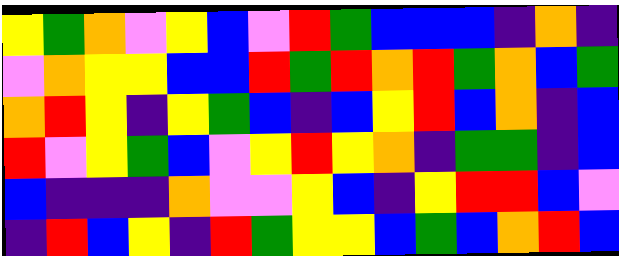[["yellow", "green", "orange", "violet", "yellow", "blue", "violet", "red", "green", "blue", "blue", "blue", "indigo", "orange", "indigo"], ["violet", "orange", "yellow", "yellow", "blue", "blue", "red", "green", "red", "orange", "red", "green", "orange", "blue", "green"], ["orange", "red", "yellow", "indigo", "yellow", "green", "blue", "indigo", "blue", "yellow", "red", "blue", "orange", "indigo", "blue"], ["red", "violet", "yellow", "green", "blue", "violet", "yellow", "red", "yellow", "orange", "indigo", "green", "green", "indigo", "blue"], ["blue", "indigo", "indigo", "indigo", "orange", "violet", "violet", "yellow", "blue", "indigo", "yellow", "red", "red", "blue", "violet"], ["indigo", "red", "blue", "yellow", "indigo", "red", "green", "yellow", "yellow", "blue", "green", "blue", "orange", "red", "blue"]]